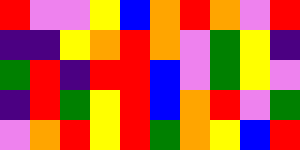[["red", "violet", "violet", "yellow", "blue", "orange", "red", "orange", "violet", "red"], ["indigo", "indigo", "yellow", "orange", "red", "orange", "violet", "green", "yellow", "indigo"], ["green", "red", "indigo", "red", "red", "blue", "violet", "green", "yellow", "violet"], ["indigo", "red", "green", "yellow", "red", "blue", "orange", "red", "violet", "green"], ["violet", "orange", "red", "yellow", "red", "green", "orange", "yellow", "blue", "red"]]